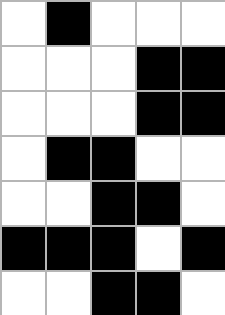[["white", "black", "white", "white", "white"], ["white", "white", "white", "black", "black"], ["white", "white", "white", "black", "black"], ["white", "black", "black", "white", "white"], ["white", "white", "black", "black", "white"], ["black", "black", "black", "white", "black"], ["white", "white", "black", "black", "white"]]